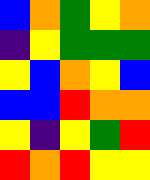[["blue", "orange", "green", "yellow", "orange"], ["indigo", "yellow", "green", "green", "green"], ["yellow", "blue", "orange", "yellow", "blue"], ["blue", "blue", "red", "orange", "orange"], ["yellow", "indigo", "yellow", "green", "red"], ["red", "orange", "red", "yellow", "yellow"]]